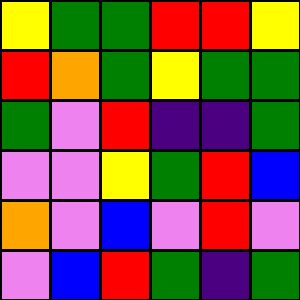[["yellow", "green", "green", "red", "red", "yellow"], ["red", "orange", "green", "yellow", "green", "green"], ["green", "violet", "red", "indigo", "indigo", "green"], ["violet", "violet", "yellow", "green", "red", "blue"], ["orange", "violet", "blue", "violet", "red", "violet"], ["violet", "blue", "red", "green", "indigo", "green"]]